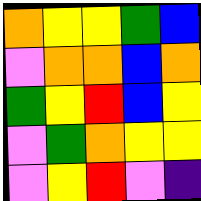[["orange", "yellow", "yellow", "green", "blue"], ["violet", "orange", "orange", "blue", "orange"], ["green", "yellow", "red", "blue", "yellow"], ["violet", "green", "orange", "yellow", "yellow"], ["violet", "yellow", "red", "violet", "indigo"]]